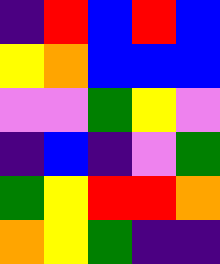[["indigo", "red", "blue", "red", "blue"], ["yellow", "orange", "blue", "blue", "blue"], ["violet", "violet", "green", "yellow", "violet"], ["indigo", "blue", "indigo", "violet", "green"], ["green", "yellow", "red", "red", "orange"], ["orange", "yellow", "green", "indigo", "indigo"]]